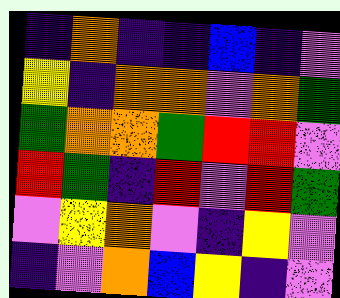[["indigo", "orange", "indigo", "indigo", "blue", "indigo", "violet"], ["yellow", "indigo", "orange", "orange", "violet", "orange", "green"], ["green", "orange", "orange", "green", "red", "red", "violet"], ["red", "green", "indigo", "red", "violet", "red", "green"], ["violet", "yellow", "orange", "violet", "indigo", "yellow", "violet"], ["indigo", "violet", "orange", "blue", "yellow", "indigo", "violet"]]